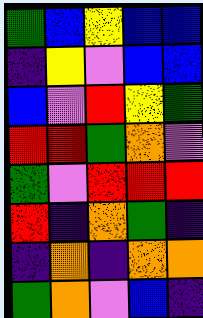[["green", "blue", "yellow", "blue", "blue"], ["indigo", "yellow", "violet", "blue", "blue"], ["blue", "violet", "red", "yellow", "green"], ["red", "red", "green", "orange", "violet"], ["green", "violet", "red", "red", "red"], ["red", "indigo", "orange", "green", "indigo"], ["indigo", "orange", "indigo", "orange", "orange"], ["green", "orange", "violet", "blue", "indigo"]]